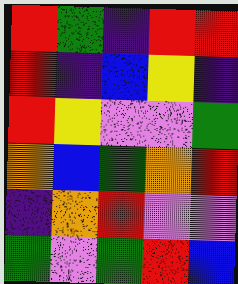[["red", "green", "indigo", "red", "red"], ["red", "indigo", "blue", "yellow", "indigo"], ["red", "yellow", "violet", "violet", "green"], ["orange", "blue", "green", "orange", "red"], ["indigo", "orange", "red", "violet", "violet"], ["green", "violet", "green", "red", "blue"]]